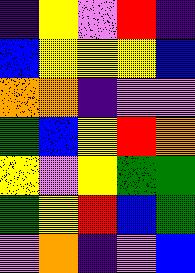[["indigo", "yellow", "violet", "red", "indigo"], ["blue", "yellow", "yellow", "yellow", "blue"], ["orange", "orange", "indigo", "violet", "violet"], ["green", "blue", "yellow", "red", "orange"], ["yellow", "violet", "yellow", "green", "green"], ["green", "yellow", "red", "blue", "green"], ["violet", "orange", "indigo", "violet", "blue"]]